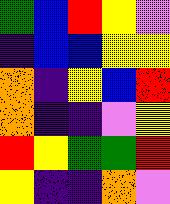[["green", "blue", "red", "yellow", "violet"], ["indigo", "blue", "blue", "yellow", "yellow"], ["orange", "indigo", "yellow", "blue", "red"], ["orange", "indigo", "indigo", "violet", "yellow"], ["red", "yellow", "green", "green", "red"], ["yellow", "indigo", "indigo", "orange", "violet"]]